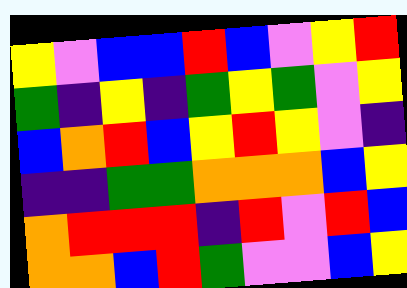[["yellow", "violet", "blue", "blue", "red", "blue", "violet", "yellow", "red"], ["green", "indigo", "yellow", "indigo", "green", "yellow", "green", "violet", "yellow"], ["blue", "orange", "red", "blue", "yellow", "red", "yellow", "violet", "indigo"], ["indigo", "indigo", "green", "green", "orange", "orange", "orange", "blue", "yellow"], ["orange", "red", "red", "red", "indigo", "red", "violet", "red", "blue"], ["orange", "orange", "blue", "red", "green", "violet", "violet", "blue", "yellow"]]